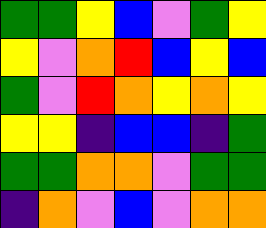[["green", "green", "yellow", "blue", "violet", "green", "yellow"], ["yellow", "violet", "orange", "red", "blue", "yellow", "blue"], ["green", "violet", "red", "orange", "yellow", "orange", "yellow"], ["yellow", "yellow", "indigo", "blue", "blue", "indigo", "green"], ["green", "green", "orange", "orange", "violet", "green", "green"], ["indigo", "orange", "violet", "blue", "violet", "orange", "orange"]]